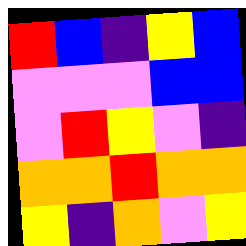[["red", "blue", "indigo", "yellow", "blue"], ["violet", "violet", "violet", "blue", "blue"], ["violet", "red", "yellow", "violet", "indigo"], ["orange", "orange", "red", "orange", "orange"], ["yellow", "indigo", "orange", "violet", "yellow"]]